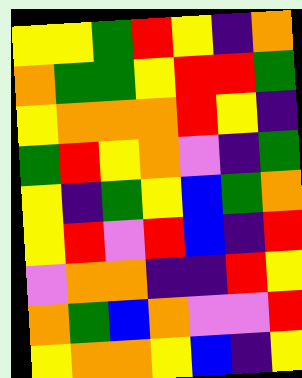[["yellow", "yellow", "green", "red", "yellow", "indigo", "orange"], ["orange", "green", "green", "yellow", "red", "red", "green"], ["yellow", "orange", "orange", "orange", "red", "yellow", "indigo"], ["green", "red", "yellow", "orange", "violet", "indigo", "green"], ["yellow", "indigo", "green", "yellow", "blue", "green", "orange"], ["yellow", "red", "violet", "red", "blue", "indigo", "red"], ["violet", "orange", "orange", "indigo", "indigo", "red", "yellow"], ["orange", "green", "blue", "orange", "violet", "violet", "red"], ["yellow", "orange", "orange", "yellow", "blue", "indigo", "yellow"]]